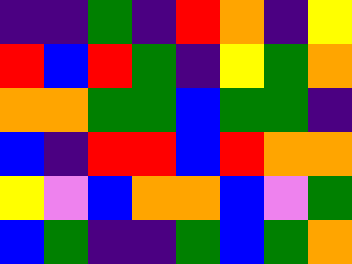[["indigo", "indigo", "green", "indigo", "red", "orange", "indigo", "yellow"], ["red", "blue", "red", "green", "indigo", "yellow", "green", "orange"], ["orange", "orange", "green", "green", "blue", "green", "green", "indigo"], ["blue", "indigo", "red", "red", "blue", "red", "orange", "orange"], ["yellow", "violet", "blue", "orange", "orange", "blue", "violet", "green"], ["blue", "green", "indigo", "indigo", "green", "blue", "green", "orange"]]